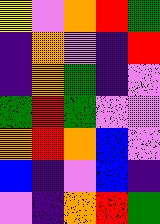[["yellow", "violet", "orange", "red", "green"], ["indigo", "orange", "violet", "indigo", "red"], ["indigo", "orange", "green", "indigo", "violet"], ["green", "red", "green", "violet", "violet"], ["orange", "red", "orange", "blue", "violet"], ["blue", "indigo", "violet", "blue", "indigo"], ["violet", "indigo", "orange", "red", "green"]]